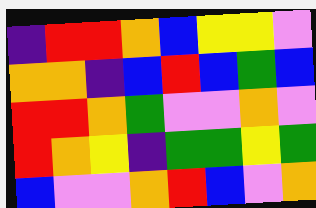[["indigo", "red", "red", "orange", "blue", "yellow", "yellow", "violet"], ["orange", "orange", "indigo", "blue", "red", "blue", "green", "blue"], ["red", "red", "orange", "green", "violet", "violet", "orange", "violet"], ["red", "orange", "yellow", "indigo", "green", "green", "yellow", "green"], ["blue", "violet", "violet", "orange", "red", "blue", "violet", "orange"]]